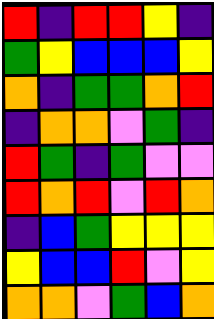[["red", "indigo", "red", "red", "yellow", "indigo"], ["green", "yellow", "blue", "blue", "blue", "yellow"], ["orange", "indigo", "green", "green", "orange", "red"], ["indigo", "orange", "orange", "violet", "green", "indigo"], ["red", "green", "indigo", "green", "violet", "violet"], ["red", "orange", "red", "violet", "red", "orange"], ["indigo", "blue", "green", "yellow", "yellow", "yellow"], ["yellow", "blue", "blue", "red", "violet", "yellow"], ["orange", "orange", "violet", "green", "blue", "orange"]]